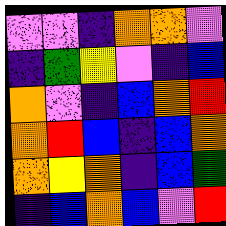[["violet", "violet", "indigo", "orange", "orange", "violet"], ["indigo", "green", "yellow", "violet", "indigo", "blue"], ["orange", "violet", "indigo", "blue", "orange", "red"], ["orange", "red", "blue", "indigo", "blue", "orange"], ["orange", "yellow", "orange", "indigo", "blue", "green"], ["indigo", "blue", "orange", "blue", "violet", "red"]]